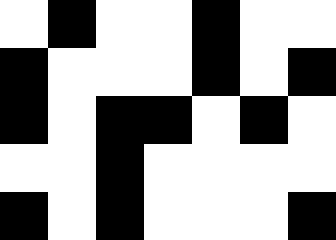[["white", "black", "white", "white", "black", "white", "white"], ["black", "white", "white", "white", "black", "white", "black"], ["black", "white", "black", "black", "white", "black", "white"], ["white", "white", "black", "white", "white", "white", "white"], ["black", "white", "black", "white", "white", "white", "black"]]